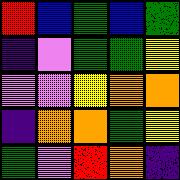[["red", "blue", "green", "blue", "green"], ["indigo", "violet", "green", "green", "yellow"], ["violet", "violet", "yellow", "orange", "orange"], ["indigo", "orange", "orange", "green", "yellow"], ["green", "violet", "red", "orange", "indigo"]]